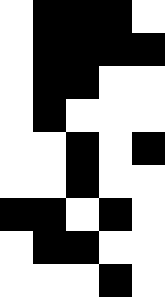[["white", "black", "black", "black", "white"], ["white", "black", "black", "black", "black"], ["white", "black", "black", "white", "white"], ["white", "black", "white", "white", "white"], ["white", "white", "black", "white", "black"], ["white", "white", "black", "white", "white"], ["black", "black", "white", "black", "white"], ["white", "black", "black", "white", "white"], ["white", "white", "white", "black", "white"]]